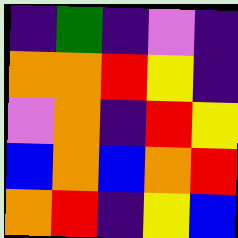[["indigo", "green", "indigo", "violet", "indigo"], ["orange", "orange", "red", "yellow", "indigo"], ["violet", "orange", "indigo", "red", "yellow"], ["blue", "orange", "blue", "orange", "red"], ["orange", "red", "indigo", "yellow", "blue"]]